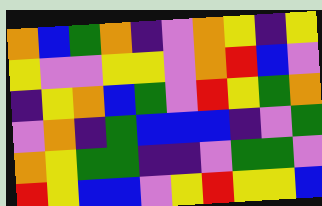[["orange", "blue", "green", "orange", "indigo", "violet", "orange", "yellow", "indigo", "yellow"], ["yellow", "violet", "violet", "yellow", "yellow", "violet", "orange", "red", "blue", "violet"], ["indigo", "yellow", "orange", "blue", "green", "violet", "red", "yellow", "green", "orange"], ["violet", "orange", "indigo", "green", "blue", "blue", "blue", "indigo", "violet", "green"], ["orange", "yellow", "green", "green", "indigo", "indigo", "violet", "green", "green", "violet"], ["red", "yellow", "blue", "blue", "violet", "yellow", "red", "yellow", "yellow", "blue"]]